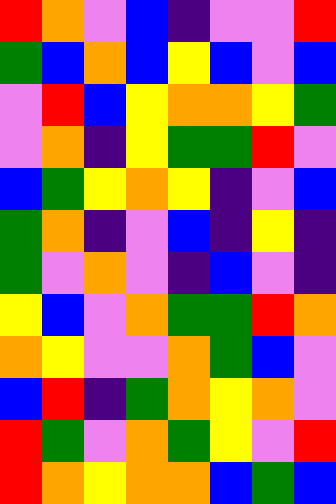[["red", "orange", "violet", "blue", "indigo", "violet", "violet", "red"], ["green", "blue", "orange", "blue", "yellow", "blue", "violet", "blue"], ["violet", "red", "blue", "yellow", "orange", "orange", "yellow", "green"], ["violet", "orange", "indigo", "yellow", "green", "green", "red", "violet"], ["blue", "green", "yellow", "orange", "yellow", "indigo", "violet", "blue"], ["green", "orange", "indigo", "violet", "blue", "indigo", "yellow", "indigo"], ["green", "violet", "orange", "violet", "indigo", "blue", "violet", "indigo"], ["yellow", "blue", "violet", "orange", "green", "green", "red", "orange"], ["orange", "yellow", "violet", "violet", "orange", "green", "blue", "violet"], ["blue", "red", "indigo", "green", "orange", "yellow", "orange", "violet"], ["red", "green", "violet", "orange", "green", "yellow", "violet", "red"], ["red", "orange", "yellow", "orange", "orange", "blue", "green", "blue"]]